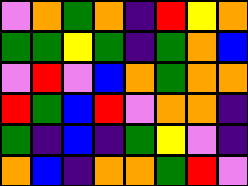[["violet", "orange", "green", "orange", "indigo", "red", "yellow", "orange"], ["green", "green", "yellow", "green", "indigo", "green", "orange", "blue"], ["violet", "red", "violet", "blue", "orange", "green", "orange", "orange"], ["red", "green", "blue", "red", "violet", "orange", "orange", "indigo"], ["green", "indigo", "blue", "indigo", "green", "yellow", "violet", "indigo"], ["orange", "blue", "indigo", "orange", "orange", "green", "red", "violet"]]